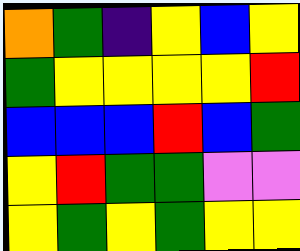[["orange", "green", "indigo", "yellow", "blue", "yellow"], ["green", "yellow", "yellow", "yellow", "yellow", "red"], ["blue", "blue", "blue", "red", "blue", "green"], ["yellow", "red", "green", "green", "violet", "violet"], ["yellow", "green", "yellow", "green", "yellow", "yellow"]]